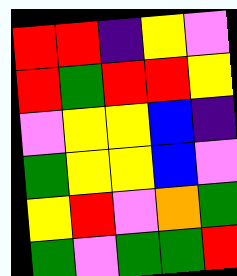[["red", "red", "indigo", "yellow", "violet"], ["red", "green", "red", "red", "yellow"], ["violet", "yellow", "yellow", "blue", "indigo"], ["green", "yellow", "yellow", "blue", "violet"], ["yellow", "red", "violet", "orange", "green"], ["green", "violet", "green", "green", "red"]]